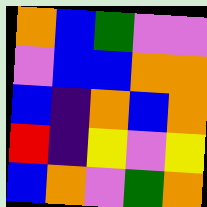[["orange", "blue", "green", "violet", "violet"], ["violet", "blue", "blue", "orange", "orange"], ["blue", "indigo", "orange", "blue", "orange"], ["red", "indigo", "yellow", "violet", "yellow"], ["blue", "orange", "violet", "green", "orange"]]